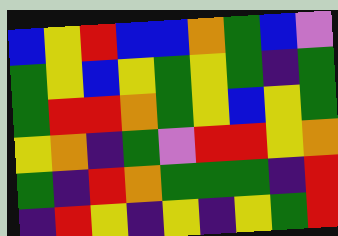[["blue", "yellow", "red", "blue", "blue", "orange", "green", "blue", "violet"], ["green", "yellow", "blue", "yellow", "green", "yellow", "green", "indigo", "green"], ["green", "red", "red", "orange", "green", "yellow", "blue", "yellow", "green"], ["yellow", "orange", "indigo", "green", "violet", "red", "red", "yellow", "orange"], ["green", "indigo", "red", "orange", "green", "green", "green", "indigo", "red"], ["indigo", "red", "yellow", "indigo", "yellow", "indigo", "yellow", "green", "red"]]